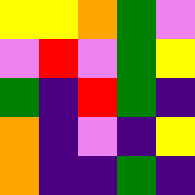[["yellow", "yellow", "orange", "green", "violet"], ["violet", "red", "violet", "green", "yellow"], ["green", "indigo", "red", "green", "indigo"], ["orange", "indigo", "violet", "indigo", "yellow"], ["orange", "indigo", "indigo", "green", "indigo"]]